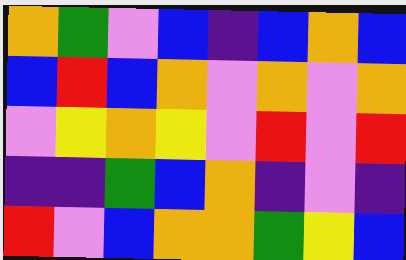[["orange", "green", "violet", "blue", "indigo", "blue", "orange", "blue"], ["blue", "red", "blue", "orange", "violet", "orange", "violet", "orange"], ["violet", "yellow", "orange", "yellow", "violet", "red", "violet", "red"], ["indigo", "indigo", "green", "blue", "orange", "indigo", "violet", "indigo"], ["red", "violet", "blue", "orange", "orange", "green", "yellow", "blue"]]